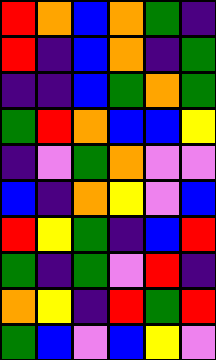[["red", "orange", "blue", "orange", "green", "indigo"], ["red", "indigo", "blue", "orange", "indigo", "green"], ["indigo", "indigo", "blue", "green", "orange", "green"], ["green", "red", "orange", "blue", "blue", "yellow"], ["indigo", "violet", "green", "orange", "violet", "violet"], ["blue", "indigo", "orange", "yellow", "violet", "blue"], ["red", "yellow", "green", "indigo", "blue", "red"], ["green", "indigo", "green", "violet", "red", "indigo"], ["orange", "yellow", "indigo", "red", "green", "red"], ["green", "blue", "violet", "blue", "yellow", "violet"]]